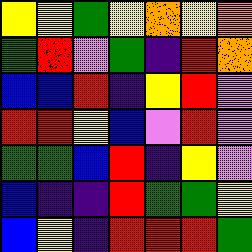[["yellow", "yellow", "green", "yellow", "orange", "yellow", "orange"], ["green", "red", "violet", "green", "indigo", "red", "orange"], ["blue", "blue", "red", "indigo", "yellow", "red", "violet"], ["red", "red", "yellow", "blue", "violet", "red", "violet"], ["green", "green", "blue", "red", "indigo", "yellow", "violet"], ["blue", "indigo", "indigo", "red", "green", "green", "yellow"], ["blue", "yellow", "indigo", "red", "red", "red", "green"]]